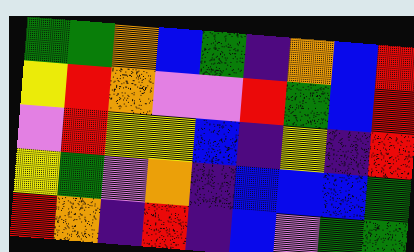[["green", "green", "orange", "blue", "green", "indigo", "orange", "blue", "red"], ["yellow", "red", "orange", "violet", "violet", "red", "green", "blue", "red"], ["violet", "red", "yellow", "yellow", "blue", "indigo", "yellow", "indigo", "red"], ["yellow", "green", "violet", "orange", "indigo", "blue", "blue", "blue", "green"], ["red", "orange", "indigo", "red", "indigo", "blue", "violet", "green", "green"]]